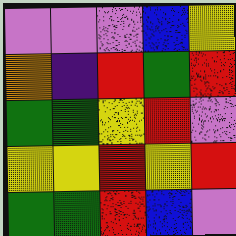[["violet", "violet", "violet", "blue", "yellow"], ["orange", "indigo", "red", "green", "red"], ["green", "green", "yellow", "red", "violet"], ["yellow", "yellow", "red", "yellow", "red"], ["green", "green", "red", "blue", "violet"]]